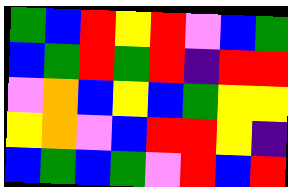[["green", "blue", "red", "yellow", "red", "violet", "blue", "green"], ["blue", "green", "red", "green", "red", "indigo", "red", "red"], ["violet", "orange", "blue", "yellow", "blue", "green", "yellow", "yellow"], ["yellow", "orange", "violet", "blue", "red", "red", "yellow", "indigo"], ["blue", "green", "blue", "green", "violet", "red", "blue", "red"]]